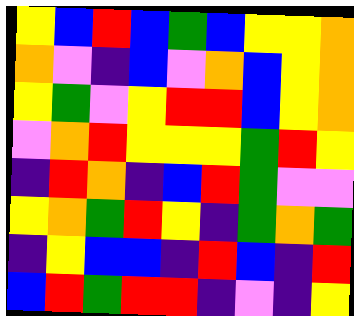[["yellow", "blue", "red", "blue", "green", "blue", "yellow", "yellow", "orange"], ["orange", "violet", "indigo", "blue", "violet", "orange", "blue", "yellow", "orange"], ["yellow", "green", "violet", "yellow", "red", "red", "blue", "yellow", "orange"], ["violet", "orange", "red", "yellow", "yellow", "yellow", "green", "red", "yellow"], ["indigo", "red", "orange", "indigo", "blue", "red", "green", "violet", "violet"], ["yellow", "orange", "green", "red", "yellow", "indigo", "green", "orange", "green"], ["indigo", "yellow", "blue", "blue", "indigo", "red", "blue", "indigo", "red"], ["blue", "red", "green", "red", "red", "indigo", "violet", "indigo", "yellow"]]